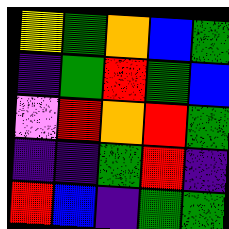[["yellow", "green", "orange", "blue", "green"], ["indigo", "green", "red", "green", "blue"], ["violet", "red", "orange", "red", "green"], ["indigo", "indigo", "green", "red", "indigo"], ["red", "blue", "indigo", "green", "green"]]